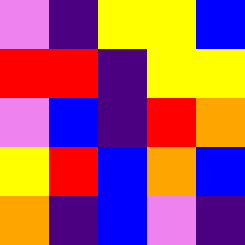[["violet", "indigo", "yellow", "yellow", "blue"], ["red", "red", "indigo", "yellow", "yellow"], ["violet", "blue", "indigo", "red", "orange"], ["yellow", "red", "blue", "orange", "blue"], ["orange", "indigo", "blue", "violet", "indigo"]]